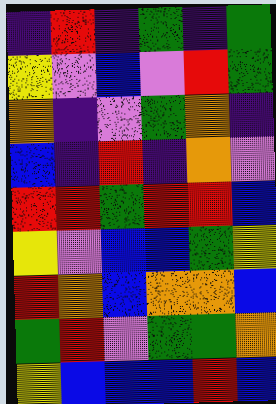[["indigo", "red", "indigo", "green", "indigo", "green"], ["yellow", "violet", "blue", "violet", "red", "green"], ["orange", "indigo", "violet", "green", "orange", "indigo"], ["blue", "indigo", "red", "indigo", "orange", "violet"], ["red", "red", "green", "red", "red", "blue"], ["yellow", "violet", "blue", "blue", "green", "yellow"], ["red", "orange", "blue", "orange", "orange", "blue"], ["green", "red", "violet", "green", "green", "orange"], ["yellow", "blue", "blue", "blue", "red", "blue"]]